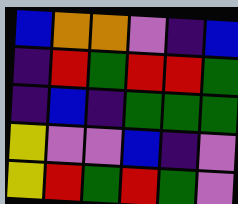[["blue", "orange", "orange", "violet", "indigo", "blue"], ["indigo", "red", "green", "red", "red", "green"], ["indigo", "blue", "indigo", "green", "green", "green"], ["yellow", "violet", "violet", "blue", "indigo", "violet"], ["yellow", "red", "green", "red", "green", "violet"]]